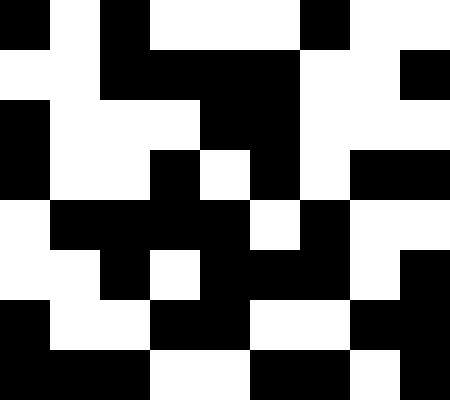[["black", "white", "black", "white", "white", "white", "black", "white", "white"], ["white", "white", "black", "black", "black", "black", "white", "white", "black"], ["black", "white", "white", "white", "black", "black", "white", "white", "white"], ["black", "white", "white", "black", "white", "black", "white", "black", "black"], ["white", "black", "black", "black", "black", "white", "black", "white", "white"], ["white", "white", "black", "white", "black", "black", "black", "white", "black"], ["black", "white", "white", "black", "black", "white", "white", "black", "black"], ["black", "black", "black", "white", "white", "black", "black", "white", "black"]]